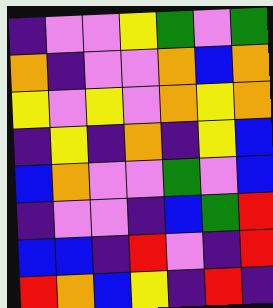[["indigo", "violet", "violet", "yellow", "green", "violet", "green"], ["orange", "indigo", "violet", "violet", "orange", "blue", "orange"], ["yellow", "violet", "yellow", "violet", "orange", "yellow", "orange"], ["indigo", "yellow", "indigo", "orange", "indigo", "yellow", "blue"], ["blue", "orange", "violet", "violet", "green", "violet", "blue"], ["indigo", "violet", "violet", "indigo", "blue", "green", "red"], ["blue", "blue", "indigo", "red", "violet", "indigo", "red"], ["red", "orange", "blue", "yellow", "indigo", "red", "indigo"]]